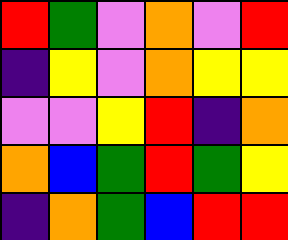[["red", "green", "violet", "orange", "violet", "red"], ["indigo", "yellow", "violet", "orange", "yellow", "yellow"], ["violet", "violet", "yellow", "red", "indigo", "orange"], ["orange", "blue", "green", "red", "green", "yellow"], ["indigo", "orange", "green", "blue", "red", "red"]]